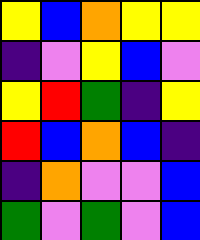[["yellow", "blue", "orange", "yellow", "yellow"], ["indigo", "violet", "yellow", "blue", "violet"], ["yellow", "red", "green", "indigo", "yellow"], ["red", "blue", "orange", "blue", "indigo"], ["indigo", "orange", "violet", "violet", "blue"], ["green", "violet", "green", "violet", "blue"]]